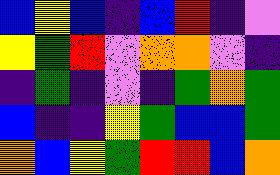[["blue", "yellow", "blue", "indigo", "blue", "red", "indigo", "violet"], ["yellow", "green", "red", "violet", "orange", "orange", "violet", "indigo"], ["indigo", "green", "indigo", "violet", "indigo", "green", "orange", "green"], ["blue", "indigo", "indigo", "yellow", "green", "blue", "blue", "green"], ["orange", "blue", "yellow", "green", "red", "red", "blue", "orange"]]